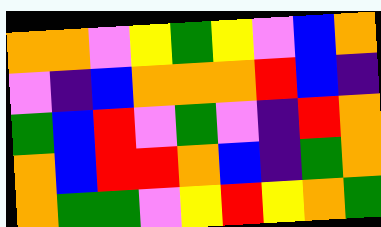[["orange", "orange", "violet", "yellow", "green", "yellow", "violet", "blue", "orange"], ["violet", "indigo", "blue", "orange", "orange", "orange", "red", "blue", "indigo"], ["green", "blue", "red", "violet", "green", "violet", "indigo", "red", "orange"], ["orange", "blue", "red", "red", "orange", "blue", "indigo", "green", "orange"], ["orange", "green", "green", "violet", "yellow", "red", "yellow", "orange", "green"]]